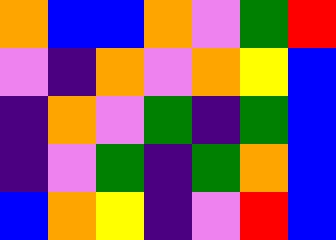[["orange", "blue", "blue", "orange", "violet", "green", "red"], ["violet", "indigo", "orange", "violet", "orange", "yellow", "blue"], ["indigo", "orange", "violet", "green", "indigo", "green", "blue"], ["indigo", "violet", "green", "indigo", "green", "orange", "blue"], ["blue", "orange", "yellow", "indigo", "violet", "red", "blue"]]